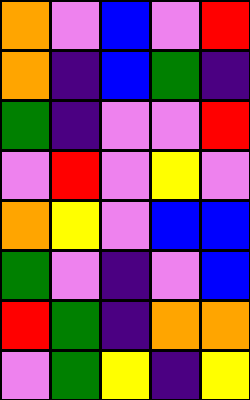[["orange", "violet", "blue", "violet", "red"], ["orange", "indigo", "blue", "green", "indigo"], ["green", "indigo", "violet", "violet", "red"], ["violet", "red", "violet", "yellow", "violet"], ["orange", "yellow", "violet", "blue", "blue"], ["green", "violet", "indigo", "violet", "blue"], ["red", "green", "indigo", "orange", "orange"], ["violet", "green", "yellow", "indigo", "yellow"]]